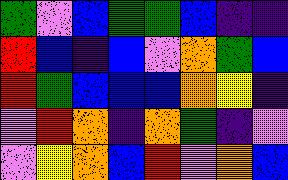[["green", "violet", "blue", "green", "green", "blue", "indigo", "indigo"], ["red", "blue", "indigo", "blue", "violet", "orange", "green", "blue"], ["red", "green", "blue", "blue", "blue", "orange", "yellow", "indigo"], ["violet", "red", "orange", "indigo", "orange", "green", "indigo", "violet"], ["violet", "yellow", "orange", "blue", "red", "violet", "orange", "blue"]]